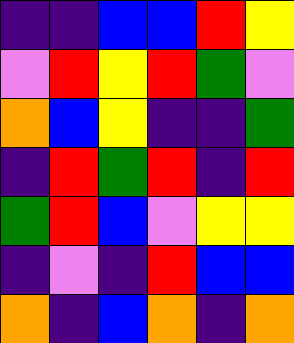[["indigo", "indigo", "blue", "blue", "red", "yellow"], ["violet", "red", "yellow", "red", "green", "violet"], ["orange", "blue", "yellow", "indigo", "indigo", "green"], ["indigo", "red", "green", "red", "indigo", "red"], ["green", "red", "blue", "violet", "yellow", "yellow"], ["indigo", "violet", "indigo", "red", "blue", "blue"], ["orange", "indigo", "blue", "orange", "indigo", "orange"]]